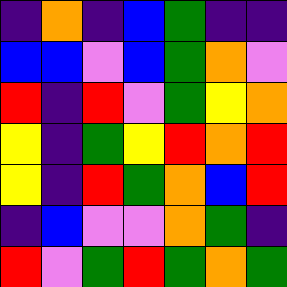[["indigo", "orange", "indigo", "blue", "green", "indigo", "indigo"], ["blue", "blue", "violet", "blue", "green", "orange", "violet"], ["red", "indigo", "red", "violet", "green", "yellow", "orange"], ["yellow", "indigo", "green", "yellow", "red", "orange", "red"], ["yellow", "indigo", "red", "green", "orange", "blue", "red"], ["indigo", "blue", "violet", "violet", "orange", "green", "indigo"], ["red", "violet", "green", "red", "green", "orange", "green"]]